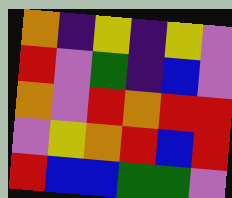[["orange", "indigo", "yellow", "indigo", "yellow", "violet"], ["red", "violet", "green", "indigo", "blue", "violet"], ["orange", "violet", "red", "orange", "red", "red"], ["violet", "yellow", "orange", "red", "blue", "red"], ["red", "blue", "blue", "green", "green", "violet"]]